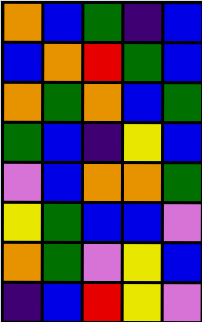[["orange", "blue", "green", "indigo", "blue"], ["blue", "orange", "red", "green", "blue"], ["orange", "green", "orange", "blue", "green"], ["green", "blue", "indigo", "yellow", "blue"], ["violet", "blue", "orange", "orange", "green"], ["yellow", "green", "blue", "blue", "violet"], ["orange", "green", "violet", "yellow", "blue"], ["indigo", "blue", "red", "yellow", "violet"]]